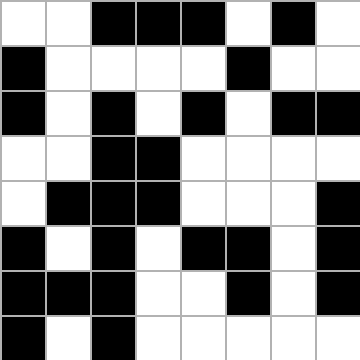[["white", "white", "black", "black", "black", "white", "black", "white"], ["black", "white", "white", "white", "white", "black", "white", "white"], ["black", "white", "black", "white", "black", "white", "black", "black"], ["white", "white", "black", "black", "white", "white", "white", "white"], ["white", "black", "black", "black", "white", "white", "white", "black"], ["black", "white", "black", "white", "black", "black", "white", "black"], ["black", "black", "black", "white", "white", "black", "white", "black"], ["black", "white", "black", "white", "white", "white", "white", "white"]]